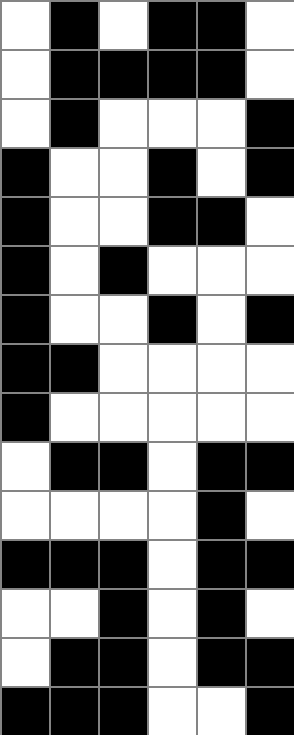[["white", "black", "white", "black", "black", "white"], ["white", "black", "black", "black", "black", "white"], ["white", "black", "white", "white", "white", "black"], ["black", "white", "white", "black", "white", "black"], ["black", "white", "white", "black", "black", "white"], ["black", "white", "black", "white", "white", "white"], ["black", "white", "white", "black", "white", "black"], ["black", "black", "white", "white", "white", "white"], ["black", "white", "white", "white", "white", "white"], ["white", "black", "black", "white", "black", "black"], ["white", "white", "white", "white", "black", "white"], ["black", "black", "black", "white", "black", "black"], ["white", "white", "black", "white", "black", "white"], ["white", "black", "black", "white", "black", "black"], ["black", "black", "black", "white", "white", "black"]]